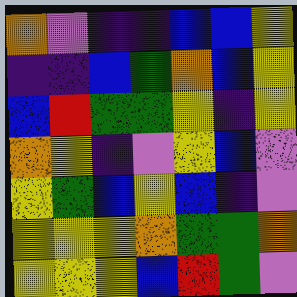[["orange", "violet", "indigo", "indigo", "blue", "blue", "yellow"], ["indigo", "indigo", "blue", "green", "orange", "blue", "yellow"], ["blue", "red", "green", "green", "yellow", "indigo", "yellow"], ["orange", "yellow", "indigo", "violet", "yellow", "blue", "violet"], ["yellow", "green", "blue", "yellow", "blue", "indigo", "violet"], ["yellow", "yellow", "yellow", "orange", "green", "green", "orange"], ["yellow", "yellow", "yellow", "blue", "red", "green", "violet"]]